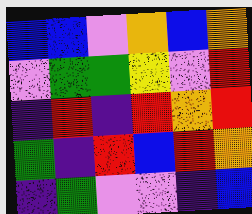[["blue", "blue", "violet", "orange", "blue", "orange"], ["violet", "green", "green", "yellow", "violet", "red"], ["indigo", "red", "indigo", "red", "orange", "red"], ["green", "indigo", "red", "blue", "red", "orange"], ["indigo", "green", "violet", "violet", "indigo", "blue"]]